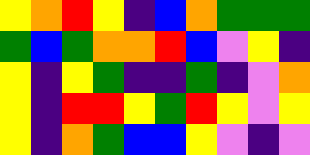[["yellow", "orange", "red", "yellow", "indigo", "blue", "orange", "green", "green", "green"], ["green", "blue", "green", "orange", "orange", "red", "blue", "violet", "yellow", "indigo"], ["yellow", "indigo", "yellow", "green", "indigo", "indigo", "green", "indigo", "violet", "orange"], ["yellow", "indigo", "red", "red", "yellow", "green", "red", "yellow", "violet", "yellow"], ["yellow", "indigo", "orange", "green", "blue", "blue", "yellow", "violet", "indigo", "violet"]]